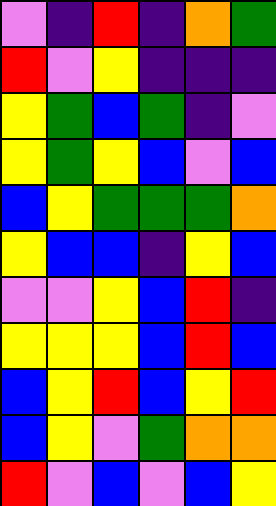[["violet", "indigo", "red", "indigo", "orange", "green"], ["red", "violet", "yellow", "indigo", "indigo", "indigo"], ["yellow", "green", "blue", "green", "indigo", "violet"], ["yellow", "green", "yellow", "blue", "violet", "blue"], ["blue", "yellow", "green", "green", "green", "orange"], ["yellow", "blue", "blue", "indigo", "yellow", "blue"], ["violet", "violet", "yellow", "blue", "red", "indigo"], ["yellow", "yellow", "yellow", "blue", "red", "blue"], ["blue", "yellow", "red", "blue", "yellow", "red"], ["blue", "yellow", "violet", "green", "orange", "orange"], ["red", "violet", "blue", "violet", "blue", "yellow"]]